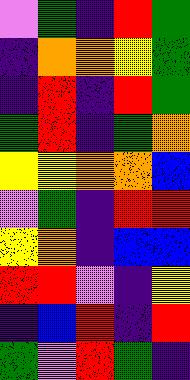[["violet", "green", "indigo", "red", "green"], ["indigo", "orange", "orange", "yellow", "green"], ["indigo", "red", "indigo", "red", "green"], ["green", "red", "indigo", "green", "orange"], ["yellow", "yellow", "orange", "orange", "blue"], ["violet", "green", "indigo", "red", "red"], ["yellow", "orange", "indigo", "blue", "blue"], ["red", "red", "violet", "indigo", "yellow"], ["indigo", "blue", "red", "indigo", "red"], ["green", "violet", "red", "green", "indigo"]]